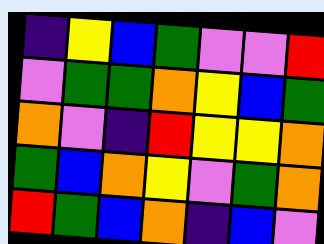[["indigo", "yellow", "blue", "green", "violet", "violet", "red"], ["violet", "green", "green", "orange", "yellow", "blue", "green"], ["orange", "violet", "indigo", "red", "yellow", "yellow", "orange"], ["green", "blue", "orange", "yellow", "violet", "green", "orange"], ["red", "green", "blue", "orange", "indigo", "blue", "violet"]]